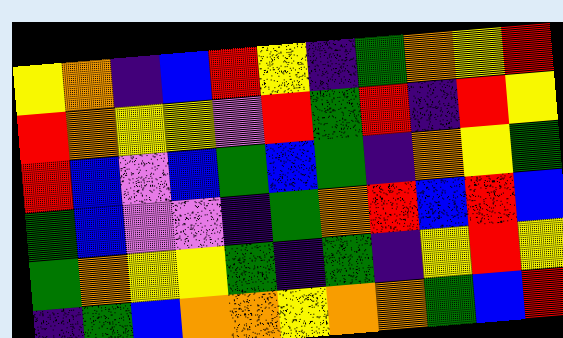[["yellow", "orange", "indigo", "blue", "red", "yellow", "indigo", "green", "orange", "yellow", "red"], ["red", "orange", "yellow", "yellow", "violet", "red", "green", "red", "indigo", "red", "yellow"], ["red", "blue", "violet", "blue", "green", "blue", "green", "indigo", "orange", "yellow", "green"], ["green", "blue", "violet", "violet", "indigo", "green", "orange", "red", "blue", "red", "blue"], ["green", "orange", "yellow", "yellow", "green", "indigo", "green", "indigo", "yellow", "red", "yellow"], ["indigo", "green", "blue", "orange", "orange", "yellow", "orange", "orange", "green", "blue", "red"]]